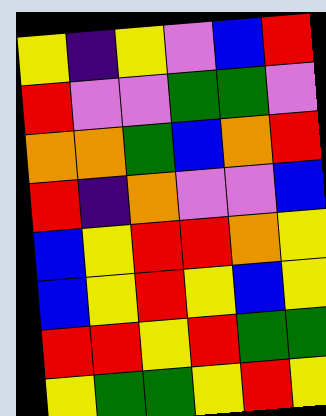[["yellow", "indigo", "yellow", "violet", "blue", "red"], ["red", "violet", "violet", "green", "green", "violet"], ["orange", "orange", "green", "blue", "orange", "red"], ["red", "indigo", "orange", "violet", "violet", "blue"], ["blue", "yellow", "red", "red", "orange", "yellow"], ["blue", "yellow", "red", "yellow", "blue", "yellow"], ["red", "red", "yellow", "red", "green", "green"], ["yellow", "green", "green", "yellow", "red", "yellow"]]